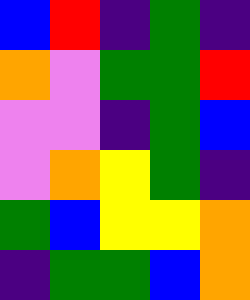[["blue", "red", "indigo", "green", "indigo"], ["orange", "violet", "green", "green", "red"], ["violet", "violet", "indigo", "green", "blue"], ["violet", "orange", "yellow", "green", "indigo"], ["green", "blue", "yellow", "yellow", "orange"], ["indigo", "green", "green", "blue", "orange"]]